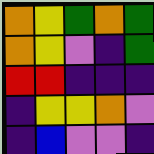[["orange", "yellow", "green", "orange", "green"], ["orange", "yellow", "violet", "indigo", "green"], ["red", "red", "indigo", "indigo", "indigo"], ["indigo", "yellow", "yellow", "orange", "violet"], ["indigo", "blue", "violet", "violet", "indigo"]]